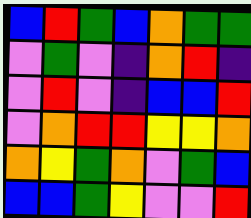[["blue", "red", "green", "blue", "orange", "green", "green"], ["violet", "green", "violet", "indigo", "orange", "red", "indigo"], ["violet", "red", "violet", "indigo", "blue", "blue", "red"], ["violet", "orange", "red", "red", "yellow", "yellow", "orange"], ["orange", "yellow", "green", "orange", "violet", "green", "blue"], ["blue", "blue", "green", "yellow", "violet", "violet", "red"]]